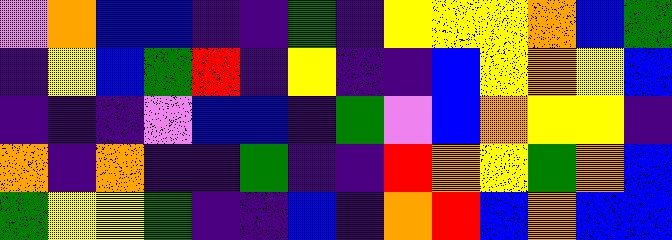[["violet", "orange", "blue", "blue", "indigo", "indigo", "green", "indigo", "yellow", "yellow", "yellow", "orange", "blue", "green"], ["indigo", "yellow", "blue", "green", "red", "indigo", "yellow", "indigo", "indigo", "blue", "yellow", "orange", "yellow", "blue"], ["indigo", "indigo", "indigo", "violet", "blue", "blue", "indigo", "green", "violet", "blue", "orange", "yellow", "yellow", "indigo"], ["orange", "indigo", "orange", "indigo", "indigo", "green", "indigo", "indigo", "red", "orange", "yellow", "green", "orange", "blue"], ["green", "yellow", "yellow", "green", "indigo", "indigo", "blue", "indigo", "orange", "red", "blue", "orange", "blue", "blue"]]